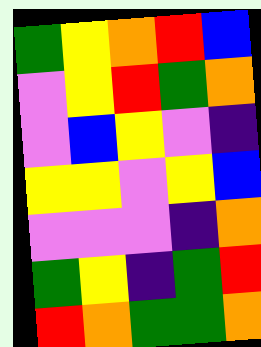[["green", "yellow", "orange", "red", "blue"], ["violet", "yellow", "red", "green", "orange"], ["violet", "blue", "yellow", "violet", "indigo"], ["yellow", "yellow", "violet", "yellow", "blue"], ["violet", "violet", "violet", "indigo", "orange"], ["green", "yellow", "indigo", "green", "red"], ["red", "orange", "green", "green", "orange"]]